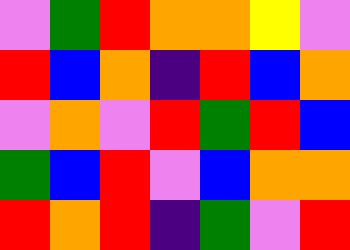[["violet", "green", "red", "orange", "orange", "yellow", "violet"], ["red", "blue", "orange", "indigo", "red", "blue", "orange"], ["violet", "orange", "violet", "red", "green", "red", "blue"], ["green", "blue", "red", "violet", "blue", "orange", "orange"], ["red", "orange", "red", "indigo", "green", "violet", "red"]]